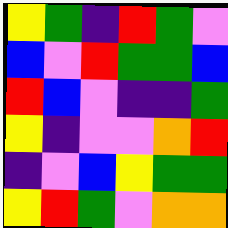[["yellow", "green", "indigo", "red", "green", "violet"], ["blue", "violet", "red", "green", "green", "blue"], ["red", "blue", "violet", "indigo", "indigo", "green"], ["yellow", "indigo", "violet", "violet", "orange", "red"], ["indigo", "violet", "blue", "yellow", "green", "green"], ["yellow", "red", "green", "violet", "orange", "orange"]]